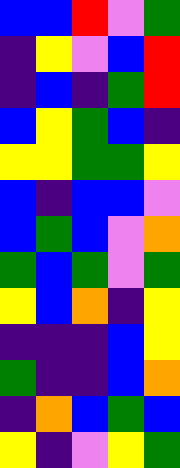[["blue", "blue", "red", "violet", "green"], ["indigo", "yellow", "violet", "blue", "red"], ["indigo", "blue", "indigo", "green", "red"], ["blue", "yellow", "green", "blue", "indigo"], ["yellow", "yellow", "green", "green", "yellow"], ["blue", "indigo", "blue", "blue", "violet"], ["blue", "green", "blue", "violet", "orange"], ["green", "blue", "green", "violet", "green"], ["yellow", "blue", "orange", "indigo", "yellow"], ["indigo", "indigo", "indigo", "blue", "yellow"], ["green", "indigo", "indigo", "blue", "orange"], ["indigo", "orange", "blue", "green", "blue"], ["yellow", "indigo", "violet", "yellow", "green"]]